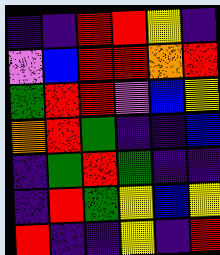[["indigo", "indigo", "red", "red", "yellow", "indigo"], ["violet", "blue", "red", "red", "orange", "red"], ["green", "red", "red", "violet", "blue", "yellow"], ["orange", "red", "green", "indigo", "indigo", "blue"], ["indigo", "green", "red", "green", "indigo", "indigo"], ["indigo", "red", "green", "yellow", "blue", "yellow"], ["red", "indigo", "indigo", "yellow", "indigo", "red"]]